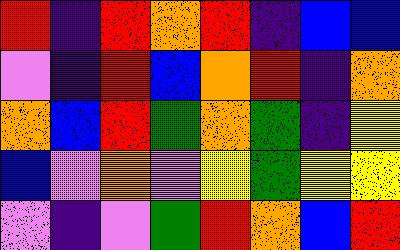[["red", "indigo", "red", "orange", "red", "indigo", "blue", "blue"], ["violet", "indigo", "red", "blue", "orange", "red", "indigo", "orange"], ["orange", "blue", "red", "green", "orange", "green", "indigo", "yellow"], ["blue", "violet", "orange", "violet", "yellow", "green", "yellow", "yellow"], ["violet", "indigo", "violet", "green", "red", "orange", "blue", "red"]]